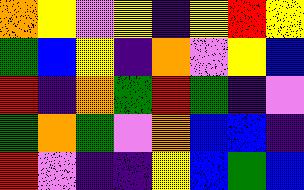[["orange", "yellow", "violet", "yellow", "indigo", "yellow", "red", "yellow"], ["green", "blue", "yellow", "indigo", "orange", "violet", "yellow", "blue"], ["red", "indigo", "orange", "green", "red", "green", "indigo", "violet"], ["green", "orange", "green", "violet", "orange", "blue", "blue", "indigo"], ["red", "violet", "indigo", "indigo", "yellow", "blue", "green", "blue"]]